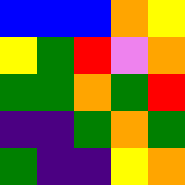[["blue", "blue", "blue", "orange", "yellow"], ["yellow", "green", "red", "violet", "orange"], ["green", "green", "orange", "green", "red"], ["indigo", "indigo", "green", "orange", "green"], ["green", "indigo", "indigo", "yellow", "orange"]]